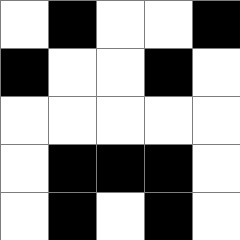[["white", "black", "white", "white", "black"], ["black", "white", "white", "black", "white"], ["white", "white", "white", "white", "white"], ["white", "black", "black", "black", "white"], ["white", "black", "white", "black", "white"]]